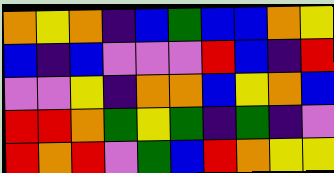[["orange", "yellow", "orange", "indigo", "blue", "green", "blue", "blue", "orange", "yellow"], ["blue", "indigo", "blue", "violet", "violet", "violet", "red", "blue", "indigo", "red"], ["violet", "violet", "yellow", "indigo", "orange", "orange", "blue", "yellow", "orange", "blue"], ["red", "red", "orange", "green", "yellow", "green", "indigo", "green", "indigo", "violet"], ["red", "orange", "red", "violet", "green", "blue", "red", "orange", "yellow", "yellow"]]